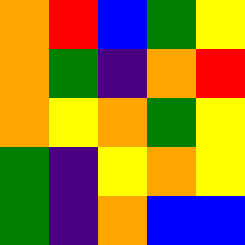[["orange", "red", "blue", "green", "yellow"], ["orange", "green", "indigo", "orange", "red"], ["orange", "yellow", "orange", "green", "yellow"], ["green", "indigo", "yellow", "orange", "yellow"], ["green", "indigo", "orange", "blue", "blue"]]